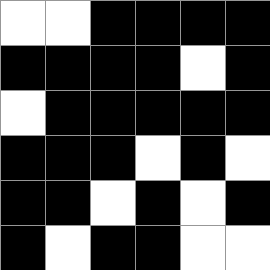[["white", "white", "black", "black", "black", "black"], ["black", "black", "black", "black", "white", "black"], ["white", "black", "black", "black", "black", "black"], ["black", "black", "black", "white", "black", "white"], ["black", "black", "white", "black", "white", "black"], ["black", "white", "black", "black", "white", "white"]]